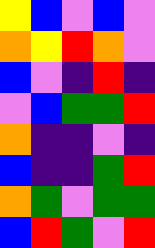[["yellow", "blue", "violet", "blue", "violet"], ["orange", "yellow", "red", "orange", "violet"], ["blue", "violet", "indigo", "red", "indigo"], ["violet", "blue", "green", "green", "red"], ["orange", "indigo", "indigo", "violet", "indigo"], ["blue", "indigo", "indigo", "green", "red"], ["orange", "green", "violet", "green", "green"], ["blue", "red", "green", "violet", "red"]]